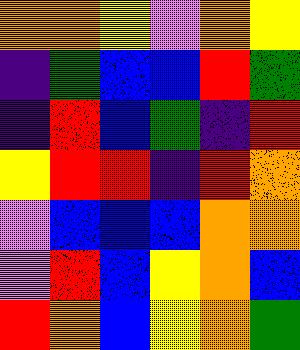[["orange", "orange", "yellow", "violet", "orange", "yellow"], ["indigo", "green", "blue", "blue", "red", "green"], ["indigo", "red", "blue", "green", "indigo", "red"], ["yellow", "red", "red", "indigo", "red", "orange"], ["violet", "blue", "blue", "blue", "orange", "orange"], ["violet", "red", "blue", "yellow", "orange", "blue"], ["red", "orange", "blue", "yellow", "orange", "green"]]